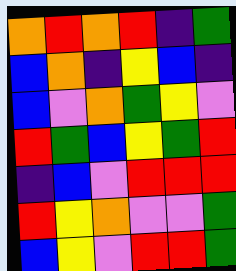[["orange", "red", "orange", "red", "indigo", "green"], ["blue", "orange", "indigo", "yellow", "blue", "indigo"], ["blue", "violet", "orange", "green", "yellow", "violet"], ["red", "green", "blue", "yellow", "green", "red"], ["indigo", "blue", "violet", "red", "red", "red"], ["red", "yellow", "orange", "violet", "violet", "green"], ["blue", "yellow", "violet", "red", "red", "green"]]